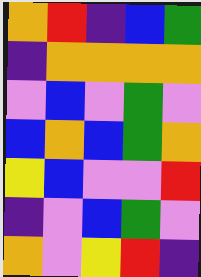[["orange", "red", "indigo", "blue", "green"], ["indigo", "orange", "orange", "orange", "orange"], ["violet", "blue", "violet", "green", "violet"], ["blue", "orange", "blue", "green", "orange"], ["yellow", "blue", "violet", "violet", "red"], ["indigo", "violet", "blue", "green", "violet"], ["orange", "violet", "yellow", "red", "indigo"]]